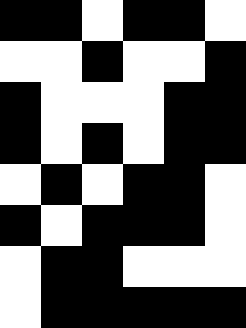[["black", "black", "white", "black", "black", "white"], ["white", "white", "black", "white", "white", "black"], ["black", "white", "white", "white", "black", "black"], ["black", "white", "black", "white", "black", "black"], ["white", "black", "white", "black", "black", "white"], ["black", "white", "black", "black", "black", "white"], ["white", "black", "black", "white", "white", "white"], ["white", "black", "black", "black", "black", "black"]]